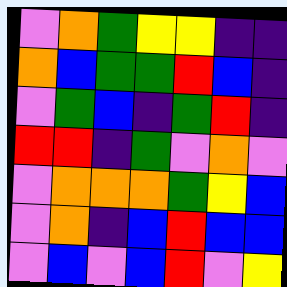[["violet", "orange", "green", "yellow", "yellow", "indigo", "indigo"], ["orange", "blue", "green", "green", "red", "blue", "indigo"], ["violet", "green", "blue", "indigo", "green", "red", "indigo"], ["red", "red", "indigo", "green", "violet", "orange", "violet"], ["violet", "orange", "orange", "orange", "green", "yellow", "blue"], ["violet", "orange", "indigo", "blue", "red", "blue", "blue"], ["violet", "blue", "violet", "blue", "red", "violet", "yellow"]]